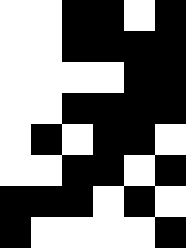[["white", "white", "black", "black", "white", "black"], ["white", "white", "black", "black", "black", "black"], ["white", "white", "white", "white", "black", "black"], ["white", "white", "black", "black", "black", "black"], ["white", "black", "white", "black", "black", "white"], ["white", "white", "black", "black", "white", "black"], ["black", "black", "black", "white", "black", "white"], ["black", "white", "white", "white", "white", "black"]]